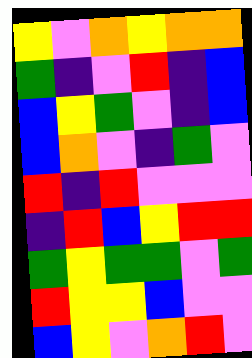[["yellow", "violet", "orange", "yellow", "orange", "orange"], ["green", "indigo", "violet", "red", "indigo", "blue"], ["blue", "yellow", "green", "violet", "indigo", "blue"], ["blue", "orange", "violet", "indigo", "green", "violet"], ["red", "indigo", "red", "violet", "violet", "violet"], ["indigo", "red", "blue", "yellow", "red", "red"], ["green", "yellow", "green", "green", "violet", "green"], ["red", "yellow", "yellow", "blue", "violet", "violet"], ["blue", "yellow", "violet", "orange", "red", "violet"]]